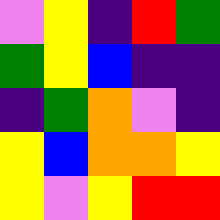[["violet", "yellow", "indigo", "red", "green"], ["green", "yellow", "blue", "indigo", "indigo"], ["indigo", "green", "orange", "violet", "indigo"], ["yellow", "blue", "orange", "orange", "yellow"], ["yellow", "violet", "yellow", "red", "red"]]